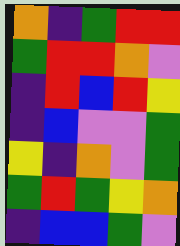[["orange", "indigo", "green", "red", "red"], ["green", "red", "red", "orange", "violet"], ["indigo", "red", "blue", "red", "yellow"], ["indigo", "blue", "violet", "violet", "green"], ["yellow", "indigo", "orange", "violet", "green"], ["green", "red", "green", "yellow", "orange"], ["indigo", "blue", "blue", "green", "violet"]]